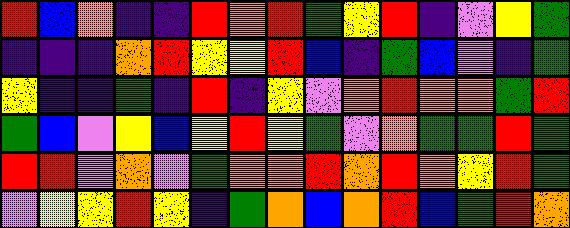[["red", "blue", "orange", "indigo", "indigo", "red", "orange", "red", "green", "yellow", "red", "indigo", "violet", "yellow", "green"], ["indigo", "indigo", "indigo", "orange", "red", "yellow", "yellow", "red", "blue", "indigo", "green", "blue", "violet", "indigo", "green"], ["yellow", "indigo", "indigo", "green", "indigo", "red", "indigo", "yellow", "violet", "orange", "red", "orange", "orange", "green", "red"], ["green", "blue", "violet", "yellow", "blue", "yellow", "red", "yellow", "green", "violet", "orange", "green", "green", "red", "green"], ["red", "red", "violet", "orange", "violet", "green", "orange", "orange", "red", "orange", "red", "orange", "yellow", "red", "green"], ["violet", "yellow", "yellow", "red", "yellow", "indigo", "green", "orange", "blue", "orange", "red", "blue", "green", "red", "orange"]]